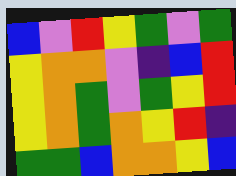[["blue", "violet", "red", "yellow", "green", "violet", "green"], ["yellow", "orange", "orange", "violet", "indigo", "blue", "red"], ["yellow", "orange", "green", "violet", "green", "yellow", "red"], ["yellow", "orange", "green", "orange", "yellow", "red", "indigo"], ["green", "green", "blue", "orange", "orange", "yellow", "blue"]]